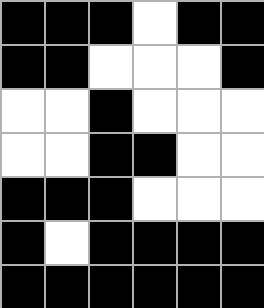[["black", "black", "black", "white", "black", "black"], ["black", "black", "white", "white", "white", "black"], ["white", "white", "black", "white", "white", "white"], ["white", "white", "black", "black", "white", "white"], ["black", "black", "black", "white", "white", "white"], ["black", "white", "black", "black", "black", "black"], ["black", "black", "black", "black", "black", "black"]]